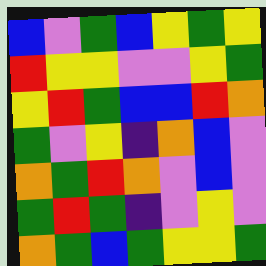[["blue", "violet", "green", "blue", "yellow", "green", "yellow"], ["red", "yellow", "yellow", "violet", "violet", "yellow", "green"], ["yellow", "red", "green", "blue", "blue", "red", "orange"], ["green", "violet", "yellow", "indigo", "orange", "blue", "violet"], ["orange", "green", "red", "orange", "violet", "blue", "violet"], ["green", "red", "green", "indigo", "violet", "yellow", "violet"], ["orange", "green", "blue", "green", "yellow", "yellow", "green"]]